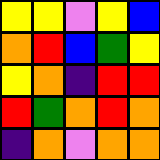[["yellow", "yellow", "violet", "yellow", "blue"], ["orange", "red", "blue", "green", "yellow"], ["yellow", "orange", "indigo", "red", "red"], ["red", "green", "orange", "red", "orange"], ["indigo", "orange", "violet", "orange", "orange"]]